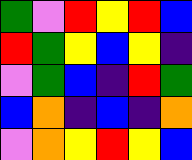[["green", "violet", "red", "yellow", "red", "blue"], ["red", "green", "yellow", "blue", "yellow", "indigo"], ["violet", "green", "blue", "indigo", "red", "green"], ["blue", "orange", "indigo", "blue", "indigo", "orange"], ["violet", "orange", "yellow", "red", "yellow", "blue"]]